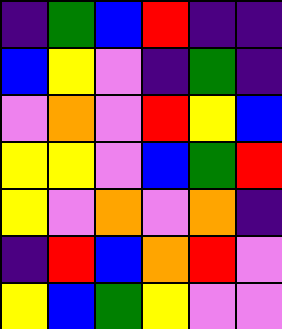[["indigo", "green", "blue", "red", "indigo", "indigo"], ["blue", "yellow", "violet", "indigo", "green", "indigo"], ["violet", "orange", "violet", "red", "yellow", "blue"], ["yellow", "yellow", "violet", "blue", "green", "red"], ["yellow", "violet", "orange", "violet", "orange", "indigo"], ["indigo", "red", "blue", "orange", "red", "violet"], ["yellow", "blue", "green", "yellow", "violet", "violet"]]